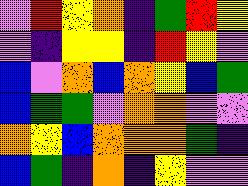[["violet", "red", "yellow", "orange", "indigo", "green", "red", "yellow"], ["violet", "indigo", "yellow", "yellow", "indigo", "red", "yellow", "violet"], ["blue", "violet", "orange", "blue", "orange", "yellow", "blue", "green"], ["blue", "green", "green", "violet", "orange", "orange", "violet", "violet"], ["orange", "yellow", "blue", "orange", "orange", "orange", "green", "indigo"], ["blue", "green", "indigo", "orange", "indigo", "yellow", "violet", "violet"]]